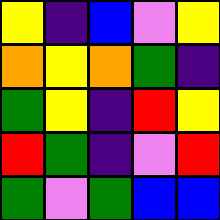[["yellow", "indigo", "blue", "violet", "yellow"], ["orange", "yellow", "orange", "green", "indigo"], ["green", "yellow", "indigo", "red", "yellow"], ["red", "green", "indigo", "violet", "red"], ["green", "violet", "green", "blue", "blue"]]